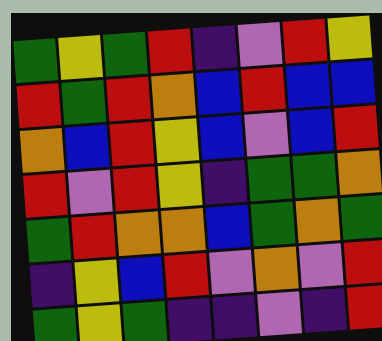[["green", "yellow", "green", "red", "indigo", "violet", "red", "yellow"], ["red", "green", "red", "orange", "blue", "red", "blue", "blue"], ["orange", "blue", "red", "yellow", "blue", "violet", "blue", "red"], ["red", "violet", "red", "yellow", "indigo", "green", "green", "orange"], ["green", "red", "orange", "orange", "blue", "green", "orange", "green"], ["indigo", "yellow", "blue", "red", "violet", "orange", "violet", "red"], ["green", "yellow", "green", "indigo", "indigo", "violet", "indigo", "red"]]